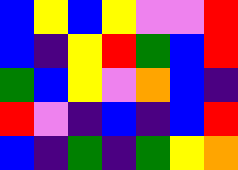[["blue", "yellow", "blue", "yellow", "violet", "violet", "red"], ["blue", "indigo", "yellow", "red", "green", "blue", "red"], ["green", "blue", "yellow", "violet", "orange", "blue", "indigo"], ["red", "violet", "indigo", "blue", "indigo", "blue", "red"], ["blue", "indigo", "green", "indigo", "green", "yellow", "orange"]]